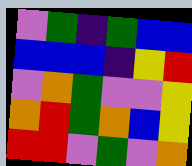[["violet", "green", "indigo", "green", "blue", "blue"], ["blue", "blue", "blue", "indigo", "yellow", "red"], ["violet", "orange", "green", "violet", "violet", "yellow"], ["orange", "red", "green", "orange", "blue", "yellow"], ["red", "red", "violet", "green", "violet", "orange"]]